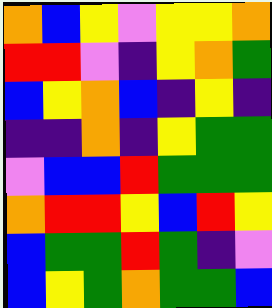[["orange", "blue", "yellow", "violet", "yellow", "yellow", "orange"], ["red", "red", "violet", "indigo", "yellow", "orange", "green"], ["blue", "yellow", "orange", "blue", "indigo", "yellow", "indigo"], ["indigo", "indigo", "orange", "indigo", "yellow", "green", "green"], ["violet", "blue", "blue", "red", "green", "green", "green"], ["orange", "red", "red", "yellow", "blue", "red", "yellow"], ["blue", "green", "green", "red", "green", "indigo", "violet"], ["blue", "yellow", "green", "orange", "green", "green", "blue"]]